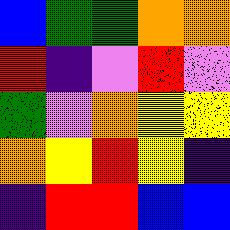[["blue", "green", "green", "orange", "orange"], ["red", "indigo", "violet", "red", "violet"], ["green", "violet", "orange", "yellow", "yellow"], ["orange", "yellow", "red", "yellow", "indigo"], ["indigo", "red", "red", "blue", "blue"]]